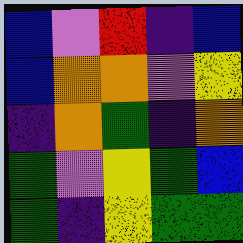[["blue", "violet", "red", "indigo", "blue"], ["blue", "orange", "orange", "violet", "yellow"], ["indigo", "orange", "green", "indigo", "orange"], ["green", "violet", "yellow", "green", "blue"], ["green", "indigo", "yellow", "green", "green"]]